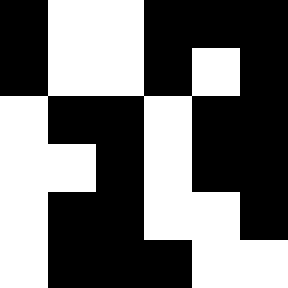[["black", "white", "white", "black", "black", "black"], ["black", "white", "white", "black", "white", "black"], ["white", "black", "black", "white", "black", "black"], ["white", "white", "black", "white", "black", "black"], ["white", "black", "black", "white", "white", "black"], ["white", "black", "black", "black", "white", "white"]]